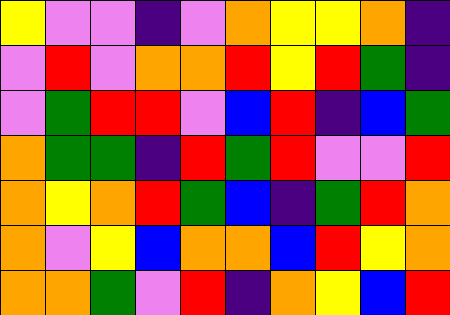[["yellow", "violet", "violet", "indigo", "violet", "orange", "yellow", "yellow", "orange", "indigo"], ["violet", "red", "violet", "orange", "orange", "red", "yellow", "red", "green", "indigo"], ["violet", "green", "red", "red", "violet", "blue", "red", "indigo", "blue", "green"], ["orange", "green", "green", "indigo", "red", "green", "red", "violet", "violet", "red"], ["orange", "yellow", "orange", "red", "green", "blue", "indigo", "green", "red", "orange"], ["orange", "violet", "yellow", "blue", "orange", "orange", "blue", "red", "yellow", "orange"], ["orange", "orange", "green", "violet", "red", "indigo", "orange", "yellow", "blue", "red"]]